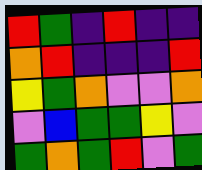[["red", "green", "indigo", "red", "indigo", "indigo"], ["orange", "red", "indigo", "indigo", "indigo", "red"], ["yellow", "green", "orange", "violet", "violet", "orange"], ["violet", "blue", "green", "green", "yellow", "violet"], ["green", "orange", "green", "red", "violet", "green"]]